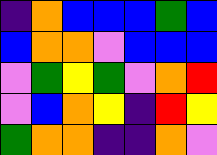[["indigo", "orange", "blue", "blue", "blue", "green", "blue"], ["blue", "orange", "orange", "violet", "blue", "blue", "blue"], ["violet", "green", "yellow", "green", "violet", "orange", "red"], ["violet", "blue", "orange", "yellow", "indigo", "red", "yellow"], ["green", "orange", "orange", "indigo", "indigo", "orange", "violet"]]